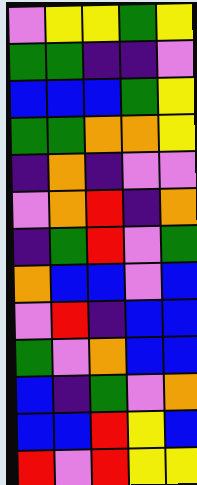[["violet", "yellow", "yellow", "green", "yellow"], ["green", "green", "indigo", "indigo", "violet"], ["blue", "blue", "blue", "green", "yellow"], ["green", "green", "orange", "orange", "yellow"], ["indigo", "orange", "indigo", "violet", "violet"], ["violet", "orange", "red", "indigo", "orange"], ["indigo", "green", "red", "violet", "green"], ["orange", "blue", "blue", "violet", "blue"], ["violet", "red", "indigo", "blue", "blue"], ["green", "violet", "orange", "blue", "blue"], ["blue", "indigo", "green", "violet", "orange"], ["blue", "blue", "red", "yellow", "blue"], ["red", "violet", "red", "yellow", "yellow"]]